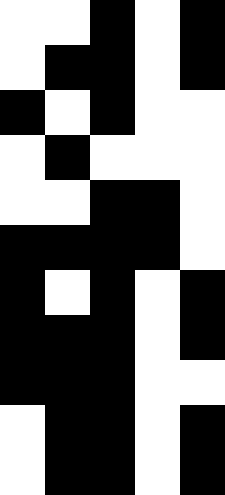[["white", "white", "black", "white", "black"], ["white", "black", "black", "white", "black"], ["black", "white", "black", "white", "white"], ["white", "black", "white", "white", "white"], ["white", "white", "black", "black", "white"], ["black", "black", "black", "black", "white"], ["black", "white", "black", "white", "black"], ["black", "black", "black", "white", "black"], ["black", "black", "black", "white", "white"], ["white", "black", "black", "white", "black"], ["white", "black", "black", "white", "black"]]